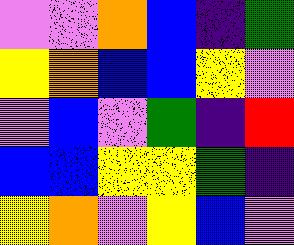[["violet", "violet", "orange", "blue", "indigo", "green"], ["yellow", "orange", "blue", "blue", "yellow", "violet"], ["violet", "blue", "violet", "green", "indigo", "red"], ["blue", "blue", "yellow", "yellow", "green", "indigo"], ["yellow", "orange", "violet", "yellow", "blue", "violet"]]